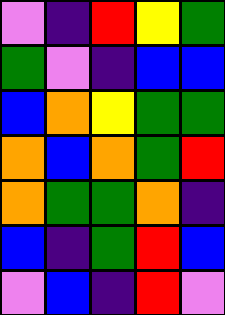[["violet", "indigo", "red", "yellow", "green"], ["green", "violet", "indigo", "blue", "blue"], ["blue", "orange", "yellow", "green", "green"], ["orange", "blue", "orange", "green", "red"], ["orange", "green", "green", "orange", "indigo"], ["blue", "indigo", "green", "red", "blue"], ["violet", "blue", "indigo", "red", "violet"]]